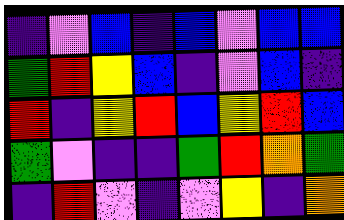[["indigo", "violet", "blue", "indigo", "blue", "violet", "blue", "blue"], ["green", "red", "yellow", "blue", "indigo", "violet", "blue", "indigo"], ["red", "indigo", "yellow", "red", "blue", "yellow", "red", "blue"], ["green", "violet", "indigo", "indigo", "green", "red", "orange", "green"], ["indigo", "red", "violet", "indigo", "violet", "yellow", "indigo", "orange"]]